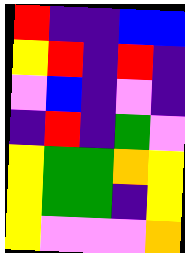[["red", "indigo", "indigo", "blue", "blue"], ["yellow", "red", "indigo", "red", "indigo"], ["violet", "blue", "indigo", "violet", "indigo"], ["indigo", "red", "indigo", "green", "violet"], ["yellow", "green", "green", "orange", "yellow"], ["yellow", "green", "green", "indigo", "yellow"], ["yellow", "violet", "violet", "violet", "orange"]]